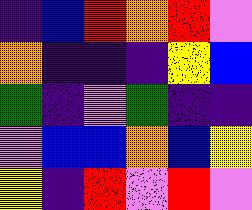[["indigo", "blue", "red", "orange", "red", "violet"], ["orange", "indigo", "indigo", "indigo", "yellow", "blue"], ["green", "indigo", "violet", "green", "indigo", "indigo"], ["violet", "blue", "blue", "orange", "blue", "yellow"], ["yellow", "indigo", "red", "violet", "red", "violet"]]